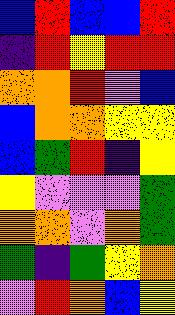[["blue", "red", "blue", "blue", "red"], ["indigo", "red", "yellow", "red", "red"], ["orange", "orange", "red", "violet", "blue"], ["blue", "orange", "orange", "yellow", "yellow"], ["blue", "green", "red", "indigo", "yellow"], ["yellow", "violet", "violet", "violet", "green"], ["orange", "orange", "violet", "orange", "green"], ["green", "indigo", "green", "yellow", "orange"], ["violet", "red", "orange", "blue", "yellow"]]